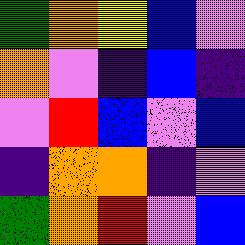[["green", "orange", "yellow", "blue", "violet"], ["orange", "violet", "indigo", "blue", "indigo"], ["violet", "red", "blue", "violet", "blue"], ["indigo", "orange", "orange", "indigo", "violet"], ["green", "orange", "red", "violet", "blue"]]